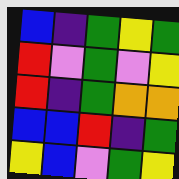[["blue", "indigo", "green", "yellow", "green"], ["red", "violet", "green", "violet", "yellow"], ["red", "indigo", "green", "orange", "orange"], ["blue", "blue", "red", "indigo", "green"], ["yellow", "blue", "violet", "green", "yellow"]]